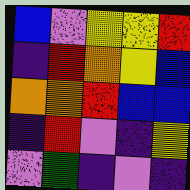[["blue", "violet", "yellow", "yellow", "red"], ["indigo", "red", "orange", "yellow", "blue"], ["orange", "orange", "red", "blue", "blue"], ["indigo", "red", "violet", "indigo", "yellow"], ["violet", "green", "indigo", "violet", "indigo"]]